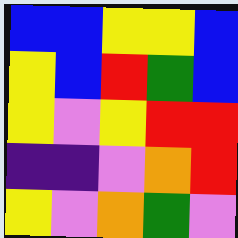[["blue", "blue", "yellow", "yellow", "blue"], ["yellow", "blue", "red", "green", "blue"], ["yellow", "violet", "yellow", "red", "red"], ["indigo", "indigo", "violet", "orange", "red"], ["yellow", "violet", "orange", "green", "violet"]]